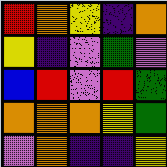[["red", "orange", "yellow", "indigo", "orange"], ["yellow", "indigo", "violet", "green", "violet"], ["blue", "red", "violet", "red", "green"], ["orange", "orange", "orange", "yellow", "green"], ["violet", "orange", "indigo", "indigo", "yellow"]]